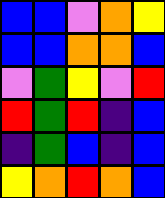[["blue", "blue", "violet", "orange", "yellow"], ["blue", "blue", "orange", "orange", "blue"], ["violet", "green", "yellow", "violet", "red"], ["red", "green", "red", "indigo", "blue"], ["indigo", "green", "blue", "indigo", "blue"], ["yellow", "orange", "red", "orange", "blue"]]